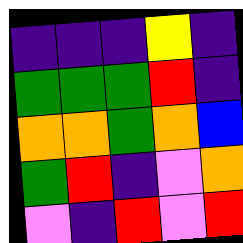[["indigo", "indigo", "indigo", "yellow", "indigo"], ["green", "green", "green", "red", "indigo"], ["orange", "orange", "green", "orange", "blue"], ["green", "red", "indigo", "violet", "orange"], ["violet", "indigo", "red", "violet", "red"]]